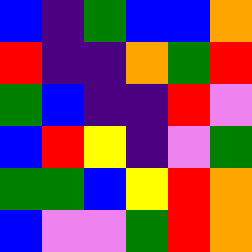[["blue", "indigo", "green", "blue", "blue", "orange"], ["red", "indigo", "indigo", "orange", "green", "red"], ["green", "blue", "indigo", "indigo", "red", "violet"], ["blue", "red", "yellow", "indigo", "violet", "green"], ["green", "green", "blue", "yellow", "red", "orange"], ["blue", "violet", "violet", "green", "red", "orange"]]